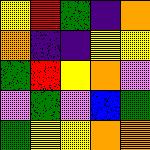[["yellow", "red", "green", "indigo", "orange"], ["orange", "indigo", "indigo", "yellow", "yellow"], ["green", "red", "yellow", "orange", "violet"], ["violet", "green", "violet", "blue", "green"], ["green", "yellow", "yellow", "orange", "orange"]]